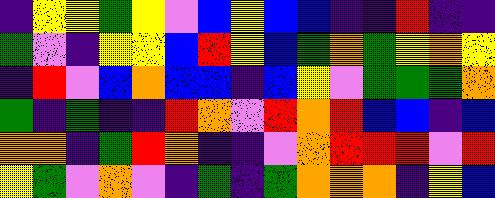[["indigo", "yellow", "yellow", "green", "yellow", "violet", "blue", "yellow", "blue", "blue", "indigo", "indigo", "red", "indigo", "indigo"], ["green", "violet", "indigo", "yellow", "yellow", "blue", "red", "yellow", "blue", "green", "orange", "green", "yellow", "orange", "yellow"], ["indigo", "red", "violet", "blue", "orange", "blue", "blue", "indigo", "blue", "yellow", "violet", "green", "green", "green", "orange"], ["green", "indigo", "green", "indigo", "indigo", "red", "orange", "violet", "red", "orange", "red", "blue", "blue", "indigo", "blue"], ["orange", "orange", "indigo", "green", "red", "orange", "indigo", "indigo", "violet", "orange", "red", "red", "red", "violet", "red"], ["yellow", "green", "violet", "orange", "violet", "indigo", "green", "indigo", "green", "orange", "orange", "orange", "indigo", "yellow", "blue"]]